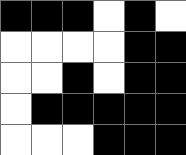[["black", "black", "black", "white", "black", "white"], ["white", "white", "white", "white", "black", "black"], ["white", "white", "black", "white", "black", "black"], ["white", "black", "black", "black", "black", "black"], ["white", "white", "white", "black", "black", "black"]]